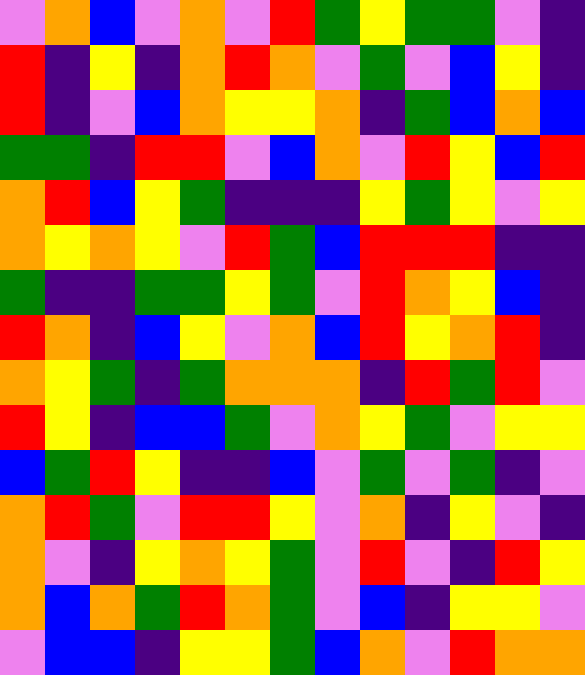[["violet", "orange", "blue", "violet", "orange", "violet", "red", "green", "yellow", "green", "green", "violet", "indigo"], ["red", "indigo", "yellow", "indigo", "orange", "red", "orange", "violet", "green", "violet", "blue", "yellow", "indigo"], ["red", "indigo", "violet", "blue", "orange", "yellow", "yellow", "orange", "indigo", "green", "blue", "orange", "blue"], ["green", "green", "indigo", "red", "red", "violet", "blue", "orange", "violet", "red", "yellow", "blue", "red"], ["orange", "red", "blue", "yellow", "green", "indigo", "indigo", "indigo", "yellow", "green", "yellow", "violet", "yellow"], ["orange", "yellow", "orange", "yellow", "violet", "red", "green", "blue", "red", "red", "red", "indigo", "indigo"], ["green", "indigo", "indigo", "green", "green", "yellow", "green", "violet", "red", "orange", "yellow", "blue", "indigo"], ["red", "orange", "indigo", "blue", "yellow", "violet", "orange", "blue", "red", "yellow", "orange", "red", "indigo"], ["orange", "yellow", "green", "indigo", "green", "orange", "orange", "orange", "indigo", "red", "green", "red", "violet"], ["red", "yellow", "indigo", "blue", "blue", "green", "violet", "orange", "yellow", "green", "violet", "yellow", "yellow"], ["blue", "green", "red", "yellow", "indigo", "indigo", "blue", "violet", "green", "violet", "green", "indigo", "violet"], ["orange", "red", "green", "violet", "red", "red", "yellow", "violet", "orange", "indigo", "yellow", "violet", "indigo"], ["orange", "violet", "indigo", "yellow", "orange", "yellow", "green", "violet", "red", "violet", "indigo", "red", "yellow"], ["orange", "blue", "orange", "green", "red", "orange", "green", "violet", "blue", "indigo", "yellow", "yellow", "violet"], ["violet", "blue", "blue", "indigo", "yellow", "yellow", "green", "blue", "orange", "violet", "red", "orange", "orange"]]